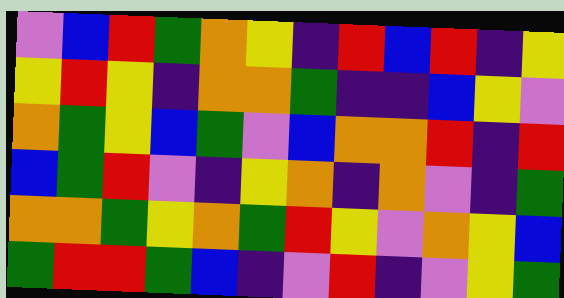[["violet", "blue", "red", "green", "orange", "yellow", "indigo", "red", "blue", "red", "indigo", "yellow"], ["yellow", "red", "yellow", "indigo", "orange", "orange", "green", "indigo", "indigo", "blue", "yellow", "violet"], ["orange", "green", "yellow", "blue", "green", "violet", "blue", "orange", "orange", "red", "indigo", "red"], ["blue", "green", "red", "violet", "indigo", "yellow", "orange", "indigo", "orange", "violet", "indigo", "green"], ["orange", "orange", "green", "yellow", "orange", "green", "red", "yellow", "violet", "orange", "yellow", "blue"], ["green", "red", "red", "green", "blue", "indigo", "violet", "red", "indigo", "violet", "yellow", "green"]]